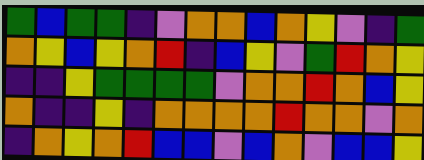[["green", "blue", "green", "green", "indigo", "violet", "orange", "orange", "blue", "orange", "yellow", "violet", "indigo", "green"], ["orange", "yellow", "blue", "yellow", "orange", "red", "indigo", "blue", "yellow", "violet", "green", "red", "orange", "yellow"], ["indigo", "indigo", "yellow", "green", "green", "green", "green", "violet", "orange", "orange", "red", "orange", "blue", "yellow"], ["orange", "indigo", "indigo", "yellow", "indigo", "orange", "orange", "orange", "orange", "red", "orange", "orange", "violet", "orange"], ["indigo", "orange", "yellow", "orange", "red", "blue", "blue", "violet", "blue", "orange", "violet", "blue", "blue", "yellow"]]